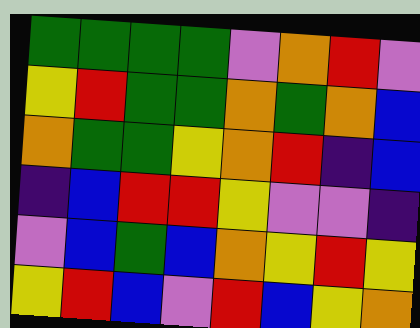[["green", "green", "green", "green", "violet", "orange", "red", "violet"], ["yellow", "red", "green", "green", "orange", "green", "orange", "blue"], ["orange", "green", "green", "yellow", "orange", "red", "indigo", "blue"], ["indigo", "blue", "red", "red", "yellow", "violet", "violet", "indigo"], ["violet", "blue", "green", "blue", "orange", "yellow", "red", "yellow"], ["yellow", "red", "blue", "violet", "red", "blue", "yellow", "orange"]]